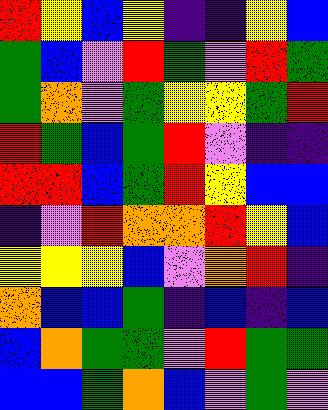[["red", "yellow", "blue", "yellow", "indigo", "indigo", "yellow", "blue"], ["green", "blue", "violet", "red", "green", "violet", "red", "green"], ["green", "orange", "violet", "green", "yellow", "yellow", "green", "red"], ["red", "green", "blue", "green", "red", "violet", "indigo", "indigo"], ["red", "red", "blue", "green", "red", "yellow", "blue", "blue"], ["indigo", "violet", "red", "orange", "orange", "red", "yellow", "blue"], ["yellow", "yellow", "yellow", "blue", "violet", "orange", "red", "indigo"], ["orange", "blue", "blue", "green", "indigo", "blue", "indigo", "blue"], ["blue", "orange", "green", "green", "violet", "red", "green", "green"], ["blue", "blue", "green", "orange", "blue", "violet", "green", "violet"]]